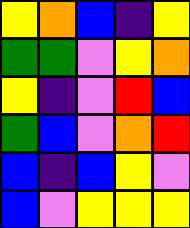[["yellow", "orange", "blue", "indigo", "yellow"], ["green", "green", "violet", "yellow", "orange"], ["yellow", "indigo", "violet", "red", "blue"], ["green", "blue", "violet", "orange", "red"], ["blue", "indigo", "blue", "yellow", "violet"], ["blue", "violet", "yellow", "yellow", "yellow"]]